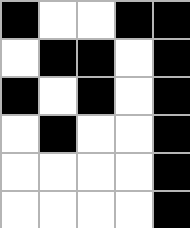[["black", "white", "white", "black", "black"], ["white", "black", "black", "white", "black"], ["black", "white", "black", "white", "black"], ["white", "black", "white", "white", "black"], ["white", "white", "white", "white", "black"], ["white", "white", "white", "white", "black"]]